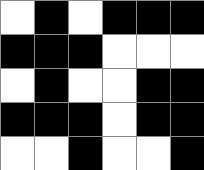[["white", "black", "white", "black", "black", "black"], ["black", "black", "black", "white", "white", "white"], ["white", "black", "white", "white", "black", "black"], ["black", "black", "black", "white", "black", "black"], ["white", "white", "black", "white", "white", "black"]]